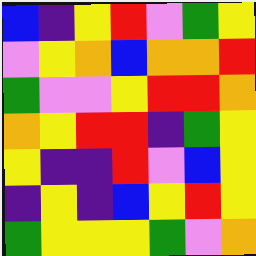[["blue", "indigo", "yellow", "red", "violet", "green", "yellow"], ["violet", "yellow", "orange", "blue", "orange", "orange", "red"], ["green", "violet", "violet", "yellow", "red", "red", "orange"], ["orange", "yellow", "red", "red", "indigo", "green", "yellow"], ["yellow", "indigo", "indigo", "red", "violet", "blue", "yellow"], ["indigo", "yellow", "indigo", "blue", "yellow", "red", "yellow"], ["green", "yellow", "yellow", "yellow", "green", "violet", "orange"]]